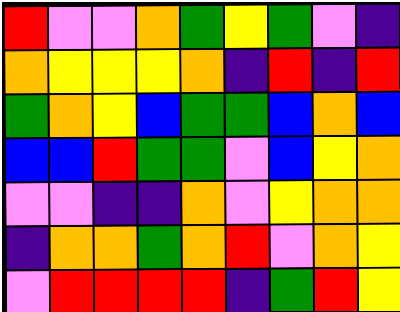[["red", "violet", "violet", "orange", "green", "yellow", "green", "violet", "indigo"], ["orange", "yellow", "yellow", "yellow", "orange", "indigo", "red", "indigo", "red"], ["green", "orange", "yellow", "blue", "green", "green", "blue", "orange", "blue"], ["blue", "blue", "red", "green", "green", "violet", "blue", "yellow", "orange"], ["violet", "violet", "indigo", "indigo", "orange", "violet", "yellow", "orange", "orange"], ["indigo", "orange", "orange", "green", "orange", "red", "violet", "orange", "yellow"], ["violet", "red", "red", "red", "red", "indigo", "green", "red", "yellow"]]